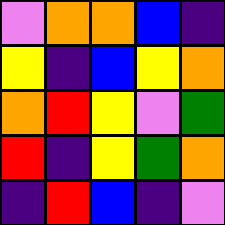[["violet", "orange", "orange", "blue", "indigo"], ["yellow", "indigo", "blue", "yellow", "orange"], ["orange", "red", "yellow", "violet", "green"], ["red", "indigo", "yellow", "green", "orange"], ["indigo", "red", "blue", "indigo", "violet"]]